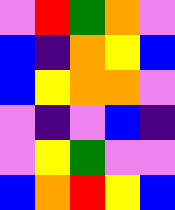[["violet", "red", "green", "orange", "violet"], ["blue", "indigo", "orange", "yellow", "blue"], ["blue", "yellow", "orange", "orange", "violet"], ["violet", "indigo", "violet", "blue", "indigo"], ["violet", "yellow", "green", "violet", "violet"], ["blue", "orange", "red", "yellow", "blue"]]